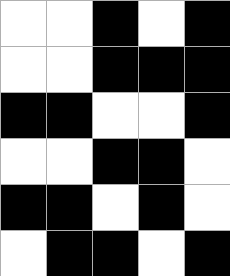[["white", "white", "black", "white", "black"], ["white", "white", "black", "black", "black"], ["black", "black", "white", "white", "black"], ["white", "white", "black", "black", "white"], ["black", "black", "white", "black", "white"], ["white", "black", "black", "white", "black"]]